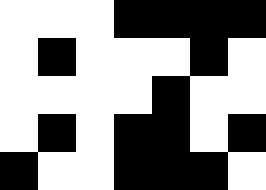[["white", "white", "white", "black", "black", "black", "black"], ["white", "black", "white", "white", "white", "black", "white"], ["white", "white", "white", "white", "black", "white", "white"], ["white", "black", "white", "black", "black", "white", "black"], ["black", "white", "white", "black", "black", "black", "white"]]